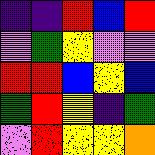[["indigo", "indigo", "red", "blue", "red"], ["violet", "green", "yellow", "violet", "violet"], ["red", "red", "blue", "yellow", "blue"], ["green", "red", "yellow", "indigo", "green"], ["violet", "red", "yellow", "yellow", "orange"]]